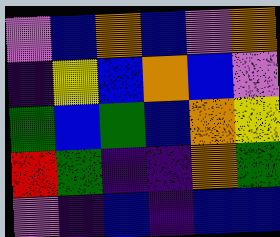[["violet", "blue", "orange", "blue", "violet", "orange"], ["indigo", "yellow", "blue", "orange", "blue", "violet"], ["green", "blue", "green", "blue", "orange", "yellow"], ["red", "green", "indigo", "indigo", "orange", "green"], ["violet", "indigo", "blue", "indigo", "blue", "blue"]]